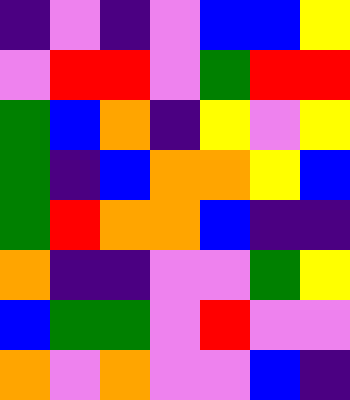[["indigo", "violet", "indigo", "violet", "blue", "blue", "yellow"], ["violet", "red", "red", "violet", "green", "red", "red"], ["green", "blue", "orange", "indigo", "yellow", "violet", "yellow"], ["green", "indigo", "blue", "orange", "orange", "yellow", "blue"], ["green", "red", "orange", "orange", "blue", "indigo", "indigo"], ["orange", "indigo", "indigo", "violet", "violet", "green", "yellow"], ["blue", "green", "green", "violet", "red", "violet", "violet"], ["orange", "violet", "orange", "violet", "violet", "blue", "indigo"]]